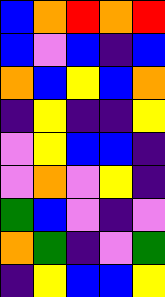[["blue", "orange", "red", "orange", "red"], ["blue", "violet", "blue", "indigo", "blue"], ["orange", "blue", "yellow", "blue", "orange"], ["indigo", "yellow", "indigo", "indigo", "yellow"], ["violet", "yellow", "blue", "blue", "indigo"], ["violet", "orange", "violet", "yellow", "indigo"], ["green", "blue", "violet", "indigo", "violet"], ["orange", "green", "indigo", "violet", "green"], ["indigo", "yellow", "blue", "blue", "yellow"]]